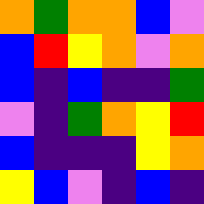[["orange", "green", "orange", "orange", "blue", "violet"], ["blue", "red", "yellow", "orange", "violet", "orange"], ["blue", "indigo", "blue", "indigo", "indigo", "green"], ["violet", "indigo", "green", "orange", "yellow", "red"], ["blue", "indigo", "indigo", "indigo", "yellow", "orange"], ["yellow", "blue", "violet", "indigo", "blue", "indigo"]]